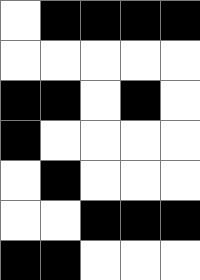[["white", "black", "black", "black", "black"], ["white", "white", "white", "white", "white"], ["black", "black", "white", "black", "white"], ["black", "white", "white", "white", "white"], ["white", "black", "white", "white", "white"], ["white", "white", "black", "black", "black"], ["black", "black", "white", "white", "white"]]